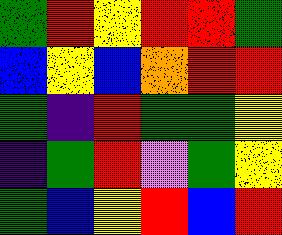[["green", "red", "yellow", "red", "red", "green"], ["blue", "yellow", "blue", "orange", "red", "red"], ["green", "indigo", "red", "green", "green", "yellow"], ["indigo", "green", "red", "violet", "green", "yellow"], ["green", "blue", "yellow", "red", "blue", "red"]]